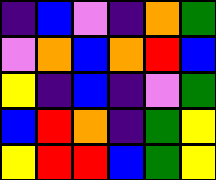[["indigo", "blue", "violet", "indigo", "orange", "green"], ["violet", "orange", "blue", "orange", "red", "blue"], ["yellow", "indigo", "blue", "indigo", "violet", "green"], ["blue", "red", "orange", "indigo", "green", "yellow"], ["yellow", "red", "red", "blue", "green", "yellow"]]